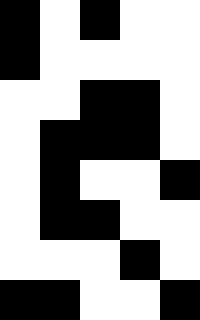[["black", "white", "black", "white", "white"], ["black", "white", "white", "white", "white"], ["white", "white", "black", "black", "white"], ["white", "black", "black", "black", "white"], ["white", "black", "white", "white", "black"], ["white", "black", "black", "white", "white"], ["white", "white", "white", "black", "white"], ["black", "black", "white", "white", "black"]]